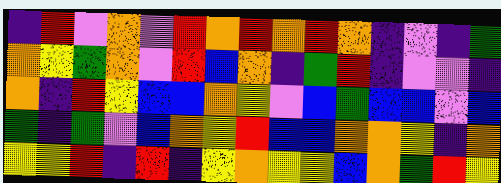[["indigo", "red", "violet", "orange", "violet", "red", "orange", "red", "orange", "red", "orange", "indigo", "violet", "indigo", "green"], ["orange", "yellow", "green", "orange", "violet", "red", "blue", "orange", "indigo", "green", "red", "indigo", "violet", "violet", "indigo"], ["orange", "indigo", "red", "yellow", "blue", "blue", "orange", "yellow", "violet", "blue", "green", "blue", "blue", "violet", "blue"], ["green", "indigo", "green", "violet", "blue", "orange", "yellow", "red", "blue", "blue", "orange", "orange", "yellow", "indigo", "orange"], ["yellow", "yellow", "red", "indigo", "red", "indigo", "yellow", "orange", "yellow", "yellow", "blue", "orange", "green", "red", "yellow"]]